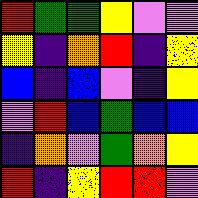[["red", "green", "green", "yellow", "violet", "violet"], ["yellow", "indigo", "orange", "red", "indigo", "yellow"], ["blue", "indigo", "blue", "violet", "indigo", "yellow"], ["violet", "red", "blue", "green", "blue", "blue"], ["indigo", "orange", "violet", "green", "orange", "yellow"], ["red", "indigo", "yellow", "red", "red", "violet"]]